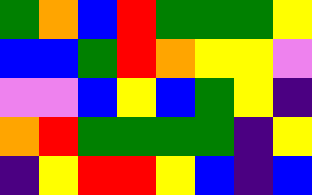[["green", "orange", "blue", "red", "green", "green", "green", "yellow"], ["blue", "blue", "green", "red", "orange", "yellow", "yellow", "violet"], ["violet", "violet", "blue", "yellow", "blue", "green", "yellow", "indigo"], ["orange", "red", "green", "green", "green", "green", "indigo", "yellow"], ["indigo", "yellow", "red", "red", "yellow", "blue", "indigo", "blue"]]